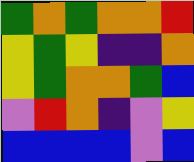[["green", "orange", "green", "orange", "orange", "red"], ["yellow", "green", "yellow", "indigo", "indigo", "orange"], ["yellow", "green", "orange", "orange", "green", "blue"], ["violet", "red", "orange", "indigo", "violet", "yellow"], ["blue", "blue", "blue", "blue", "violet", "blue"]]